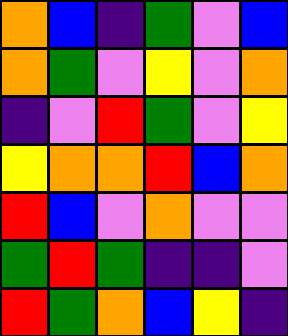[["orange", "blue", "indigo", "green", "violet", "blue"], ["orange", "green", "violet", "yellow", "violet", "orange"], ["indigo", "violet", "red", "green", "violet", "yellow"], ["yellow", "orange", "orange", "red", "blue", "orange"], ["red", "blue", "violet", "orange", "violet", "violet"], ["green", "red", "green", "indigo", "indigo", "violet"], ["red", "green", "orange", "blue", "yellow", "indigo"]]